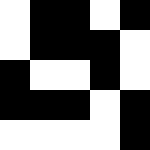[["white", "black", "black", "white", "black"], ["white", "black", "black", "black", "white"], ["black", "white", "white", "black", "white"], ["black", "black", "black", "white", "black"], ["white", "white", "white", "white", "black"]]